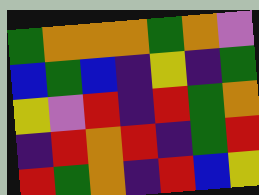[["green", "orange", "orange", "orange", "green", "orange", "violet"], ["blue", "green", "blue", "indigo", "yellow", "indigo", "green"], ["yellow", "violet", "red", "indigo", "red", "green", "orange"], ["indigo", "red", "orange", "red", "indigo", "green", "red"], ["red", "green", "orange", "indigo", "red", "blue", "yellow"]]